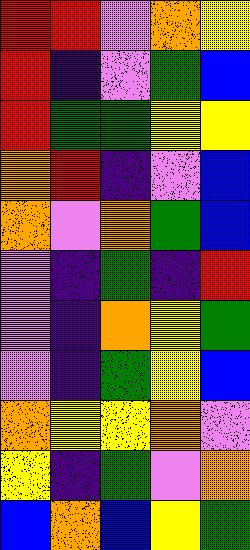[["red", "red", "violet", "orange", "yellow"], ["red", "indigo", "violet", "green", "blue"], ["red", "green", "green", "yellow", "yellow"], ["orange", "red", "indigo", "violet", "blue"], ["orange", "violet", "orange", "green", "blue"], ["violet", "indigo", "green", "indigo", "red"], ["violet", "indigo", "orange", "yellow", "green"], ["violet", "indigo", "green", "yellow", "blue"], ["orange", "yellow", "yellow", "orange", "violet"], ["yellow", "indigo", "green", "violet", "orange"], ["blue", "orange", "blue", "yellow", "green"]]